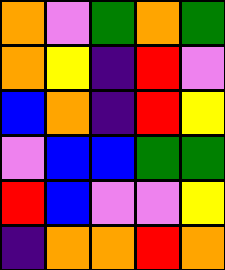[["orange", "violet", "green", "orange", "green"], ["orange", "yellow", "indigo", "red", "violet"], ["blue", "orange", "indigo", "red", "yellow"], ["violet", "blue", "blue", "green", "green"], ["red", "blue", "violet", "violet", "yellow"], ["indigo", "orange", "orange", "red", "orange"]]